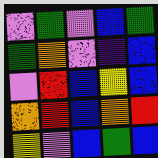[["violet", "green", "violet", "blue", "green"], ["green", "orange", "violet", "indigo", "blue"], ["violet", "red", "blue", "yellow", "blue"], ["orange", "red", "blue", "orange", "red"], ["yellow", "violet", "blue", "green", "blue"]]